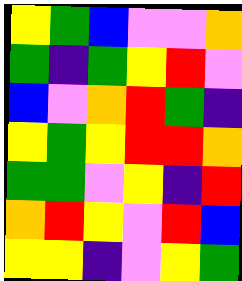[["yellow", "green", "blue", "violet", "violet", "orange"], ["green", "indigo", "green", "yellow", "red", "violet"], ["blue", "violet", "orange", "red", "green", "indigo"], ["yellow", "green", "yellow", "red", "red", "orange"], ["green", "green", "violet", "yellow", "indigo", "red"], ["orange", "red", "yellow", "violet", "red", "blue"], ["yellow", "yellow", "indigo", "violet", "yellow", "green"]]